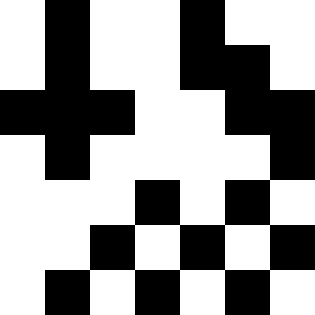[["white", "black", "white", "white", "black", "white", "white"], ["white", "black", "white", "white", "black", "black", "white"], ["black", "black", "black", "white", "white", "black", "black"], ["white", "black", "white", "white", "white", "white", "black"], ["white", "white", "white", "black", "white", "black", "white"], ["white", "white", "black", "white", "black", "white", "black"], ["white", "black", "white", "black", "white", "black", "white"]]